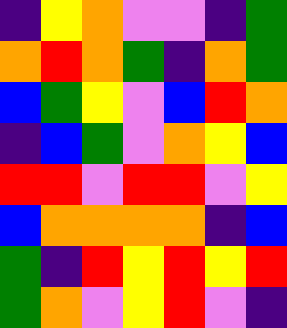[["indigo", "yellow", "orange", "violet", "violet", "indigo", "green"], ["orange", "red", "orange", "green", "indigo", "orange", "green"], ["blue", "green", "yellow", "violet", "blue", "red", "orange"], ["indigo", "blue", "green", "violet", "orange", "yellow", "blue"], ["red", "red", "violet", "red", "red", "violet", "yellow"], ["blue", "orange", "orange", "orange", "orange", "indigo", "blue"], ["green", "indigo", "red", "yellow", "red", "yellow", "red"], ["green", "orange", "violet", "yellow", "red", "violet", "indigo"]]